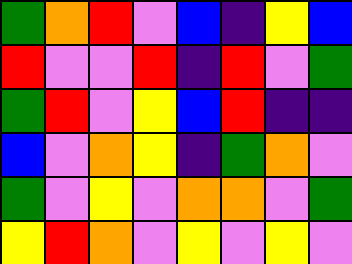[["green", "orange", "red", "violet", "blue", "indigo", "yellow", "blue"], ["red", "violet", "violet", "red", "indigo", "red", "violet", "green"], ["green", "red", "violet", "yellow", "blue", "red", "indigo", "indigo"], ["blue", "violet", "orange", "yellow", "indigo", "green", "orange", "violet"], ["green", "violet", "yellow", "violet", "orange", "orange", "violet", "green"], ["yellow", "red", "orange", "violet", "yellow", "violet", "yellow", "violet"]]